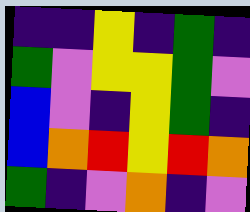[["indigo", "indigo", "yellow", "indigo", "green", "indigo"], ["green", "violet", "yellow", "yellow", "green", "violet"], ["blue", "violet", "indigo", "yellow", "green", "indigo"], ["blue", "orange", "red", "yellow", "red", "orange"], ["green", "indigo", "violet", "orange", "indigo", "violet"]]